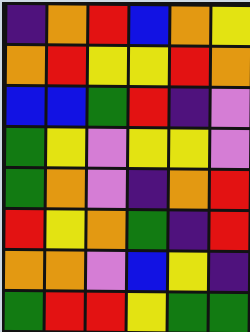[["indigo", "orange", "red", "blue", "orange", "yellow"], ["orange", "red", "yellow", "yellow", "red", "orange"], ["blue", "blue", "green", "red", "indigo", "violet"], ["green", "yellow", "violet", "yellow", "yellow", "violet"], ["green", "orange", "violet", "indigo", "orange", "red"], ["red", "yellow", "orange", "green", "indigo", "red"], ["orange", "orange", "violet", "blue", "yellow", "indigo"], ["green", "red", "red", "yellow", "green", "green"]]